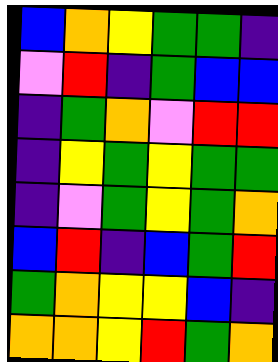[["blue", "orange", "yellow", "green", "green", "indigo"], ["violet", "red", "indigo", "green", "blue", "blue"], ["indigo", "green", "orange", "violet", "red", "red"], ["indigo", "yellow", "green", "yellow", "green", "green"], ["indigo", "violet", "green", "yellow", "green", "orange"], ["blue", "red", "indigo", "blue", "green", "red"], ["green", "orange", "yellow", "yellow", "blue", "indigo"], ["orange", "orange", "yellow", "red", "green", "orange"]]